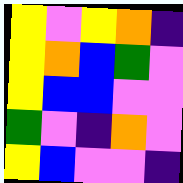[["yellow", "violet", "yellow", "orange", "indigo"], ["yellow", "orange", "blue", "green", "violet"], ["yellow", "blue", "blue", "violet", "violet"], ["green", "violet", "indigo", "orange", "violet"], ["yellow", "blue", "violet", "violet", "indigo"]]